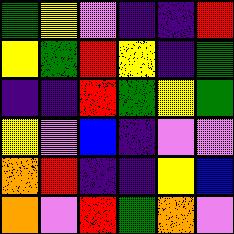[["green", "yellow", "violet", "indigo", "indigo", "red"], ["yellow", "green", "red", "yellow", "indigo", "green"], ["indigo", "indigo", "red", "green", "yellow", "green"], ["yellow", "violet", "blue", "indigo", "violet", "violet"], ["orange", "red", "indigo", "indigo", "yellow", "blue"], ["orange", "violet", "red", "green", "orange", "violet"]]